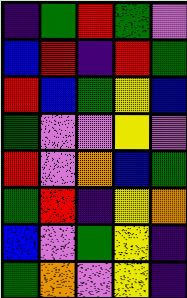[["indigo", "green", "red", "green", "violet"], ["blue", "red", "indigo", "red", "green"], ["red", "blue", "green", "yellow", "blue"], ["green", "violet", "violet", "yellow", "violet"], ["red", "violet", "orange", "blue", "green"], ["green", "red", "indigo", "yellow", "orange"], ["blue", "violet", "green", "yellow", "indigo"], ["green", "orange", "violet", "yellow", "indigo"]]